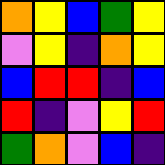[["orange", "yellow", "blue", "green", "yellow"], ["violet", "yellow", "indigo", "orange", "yellow"], ["blue", "red", "red", "indigo", "blue"], ["red", "indigo", "violet", "yellow", "red"], ["green", "orange", "violet", "blue", "indigo"]]